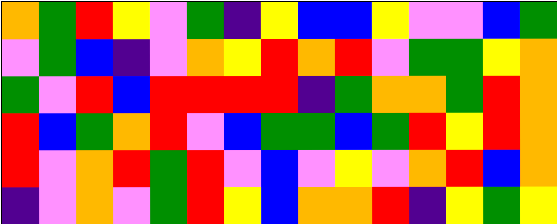[["orange", "green", "red", "yellow", "violet", "green", "indigo", "yellow", "blue", "blue", "yellow", "violet", "violet", "blue", "green"], ["violet", "green", "blue", "indigo", "violet", "orange", "yellow", "red", "orange", "red", "violet", "green", "green", "yellow", "orange"], ["green", "violet", "red", "blue", "red", "red", "red", "red", "indigo", "green", "orange", "orange", "green", "red", "orange"], ["red", "blue", "green", "orange", "red", "violet", "blue", "green", "green", "blue", "green", "red", "yellow", "red", "orange"], ["red", "violet", "orange", "red", "green", "red", "violet", "blue", "violet", "yellow", "violet", "orange", "red", "blue", "orange"], ["indigo", "violet", "orange", "violet", "green", "red", "yellow", "blue", "orange", "orange", "red", "indigo", "yellow", "green", "yellow"]]